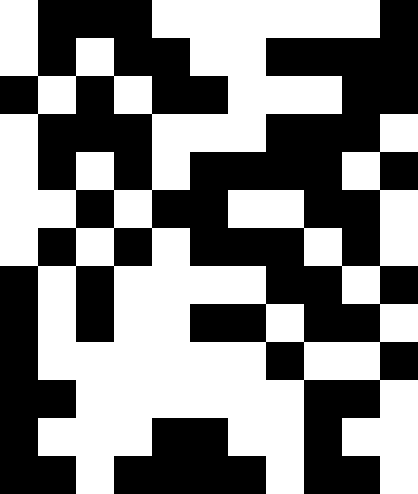[["white", "black", "black", "black", "white", "white", "white", "white", "white", "white", "black"], ["white", "black", "white", "black", "black", "white", "white", "black", "black", "black", "black"], ["black", "white", "black", "white", "black", "black", "white", "white", "white", "black", "black"], ["white", "black", "black", "black", "white", "white", "white", "black", "black", "black", "white"], ["white", "black", "white", "black", "white", "black", "black", "black", "black", "white", "black"], ["white", "white", "black", "white", "black", "black", "white", "white", "black", "black", "white"], ["white", "black", "white", "black", "white", "black", "black", "black", "white", "black", "white"], ["black", "white", "black", "white", "white", "white", "white", "black", "black", "white", "black"], ["black", "white", "black", "white", "white", "black", "black", "white", "black", "black", "white"], ["black", "white", "white", "white", "white", "white", "white", "black", "white", "white", "black"], ["black", "black", "white", "white", "white", "white", "white", "white", "black", "black", "white"], ["black", "white", "white", "white", "black", "black", "white", "white", "black", "white", "white"], ["black", "black", "white", "black", "black", "black", "black", "white", "black", "black", "white"]]